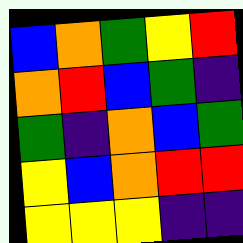[["blue", "orange", "green", "yellow", "red"], ["orange", "red", "blue", "green", "indigo"], ["green", "indigo", "orange", "blue", "green"], ["yellow", "blue", "orange", "red", "red"], ["yellow", "yellow", "yellow", "indigo", "indigo"]]